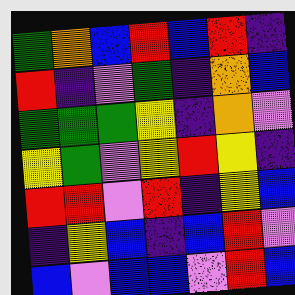[["green", "orange", "blue", "red", "blue", "red", "indigo"], ["red", "indigo", "violet", "green", "indigo", "orange", "blue"], ["green", "green", "green", "yellow", "indigo", "orange", "violet"], ["yellow", "green", "violet", "yellow", "red", "yellow", "indigo"], ["red", "red", "violet", "red", "indigo", "yellow", "blue"], ["indigo", "yellow", "blue", "indigo", "blue", "red", "violet"], ["blue", "violet", "blue", "blue", "violet", "red", "blue"]]